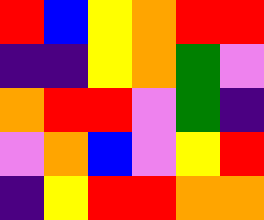[["red", "blue", "yellow", "orange", "red", "red"], ["indigo", "indigo", "yellow", "orange", "green", "violet"], ["orange", "red", "red", "violet", "green", "indigo"], ["violet", "orange", "blue", "violet", "yellow", "red"], ["indigo", "yellow", "red", "red", "orange", "orange"]]